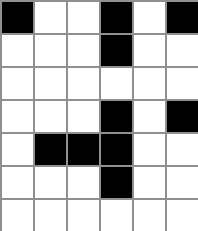[["black", "white", "white", "black", "white", "black"], ["white", "white", "white", "black", "white", "white"], ["white", "white", "white", "white", "white", "white"], ["white", "white", "white", "black", "white", "black"], ["white", "black", "black", "black", "white", "white"], ["white", "white", "white", "black", "white", "white"], ["white", "white", "white", "white", "white", "white"]]